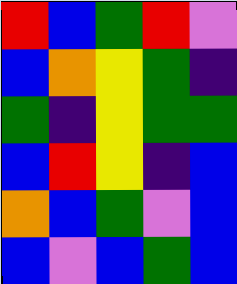[["red", "blue", "green", "red", "violet"], ["blue", "orange", "yellow", "green", "indigo"], ["green", "indigo", "yellow", "green", "green"], ["blue", "red", "yellow", "indigo", "blue"], ["orange", "blue", "green", "violet", "blue"], ["blue", "violet", "blue", "green", "blue"]]